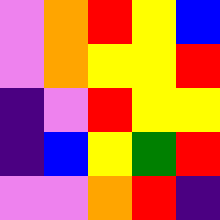[["violet", "orange", "red", "yellow", "blue"], ["violet", "orange", "yellow", "yellow", "red"], ["indigo", "violet", "red", "yellow", "yellow"], ["indigo", "blue", "yellow", "green", "red"], ["violet", "violet", "orange", "red", "indigo"]]